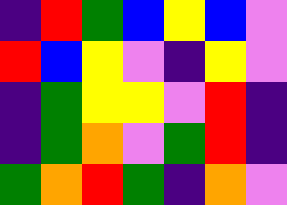[["indigo", "red", "green", "blue", "yellow", "blue", "violet"], ["red", "blue", "yellow", "violet", "indigo", "yellow", "violet"], ["indigo", "green", "yellow", "yellow", "violet", "red", "indigo"], ["indigo", "green", "orange", "violet", "green", "red", "indigo"], ["green", "orange", "red", "green", "indigo", "orange", "violet"]]